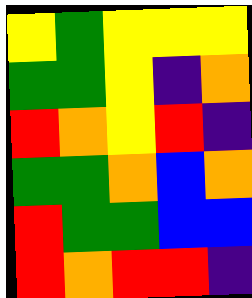[["yellow", "green", "yellow", "yellow", "yellow"], ["green", "green", "yellow", "indigo", "orange"], ["red", "orange", "yellow", "red", "indigo"], ["green", "green", "orange", "blue", "orange"], ["red", "green", "green", "blue", "blue"], ["red", "orange", "red", "red", "indigo"]]